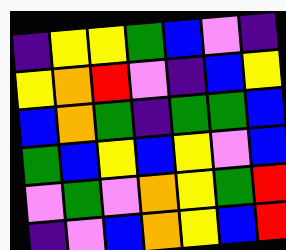[["indigo", "yellow", "yellow", "green", "blue", "violet", "indigo"], ["yellow", "orange", "red", "violet", "indigo", "blue", "yellow"], ["blue", "orange", "green", "indigo", "green", "green", "blue"], ["green", "blue", "yellow", "blue", "yellow", "violet", "blue"], ["violet", "green", "violet", "orange", "yellow", "green", "red"], ["indigo", "violet", "blue", "orange", "yellow", "blue", "red"]]